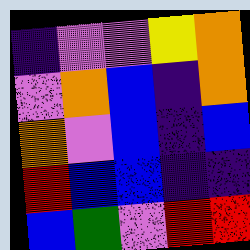[["indigo", "violet", "violet", "yellow", "orange"], ["violet", "orange", "blue", "indigo", "orange"], ["orange", "violet", "blue", "indigo", "blue"], ["red", "blue", "blue", "indigo", "indigo"], ["blue", "green", "violet", "red", "red"]]